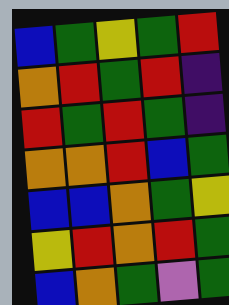[["blue", "green", "yellow", "green", "red"], ["orange", "red", "green", "red", "indigo"], ["red", "green", "red", "green", "indigo"], ["orange", "orange", "red", "blue", "green"], ["blue", "blue", "orange", "green", "yellow"], ["yellow", "red", "orange", "red", "green"], ["blue", "orange", "green", "violet", "green"]]